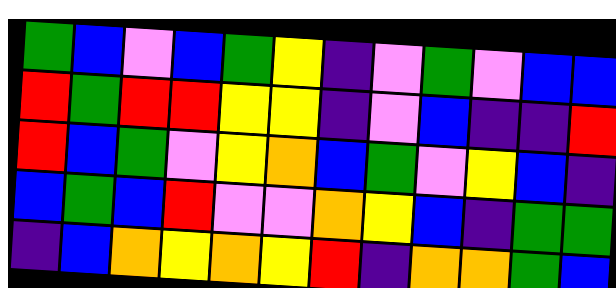[["green", "blue", "violet", "blue", "green", "yellow", "indigo", "violet", "green", "violet", "blue", "blue"], ["red", "green", "red", "red", "yellow", "yellow", "indigo", "violet", "blue", "indigo", "indigo", "red"], ["red", "blue", "green", "violet", "yellow", "orange", "blue", "green", "violet", "yellow", "blue", "indigo"], ["blue", "green", "blue", "red", "violet", "violet", "orange", "yellow", "blue", "indigo", "green", "green"], ["indigo", "blue", "orange", "yellow", "orange", "yellow", "red", "indigo", "orange", "orange", "green", "blue"]]